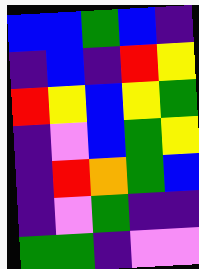[["blue", "blue", "green", "blue", "indigo"], ["indigo", "blue", "indigo", "red", "yellow"], ["red", "yellow", "blue", "yellow", "green"], ["indigo", "violet", "blue", "green", "yellow"], ["indigo", "red", "orange", "green", "blue"], ["indigo", "violet", "green", "indigo", "indigo"], ["green", "green", "indigo", "violet", "violet"]]